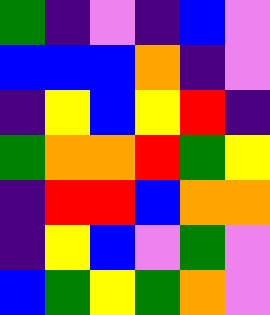[["green", "indigo", "violet", "indigo", "blue", "violet"], ["blue", "blue", "blue", "orange", "indigo", "violet"], ["indigo", "yellow", "blue", "yellow", "red", "indigo"], ["green", "orange", "orange", "red", "green", "yellow"], ["indigo", "red", "red", "blue", "orange", "orange"], ["indigo", "yellow", "blue", "violet", "green", "violet"], ["blue", "green", "yellow", "green", "orange", "violet"]]